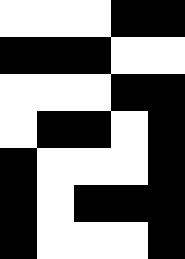[["white", "white", "white", "black", "black"], ["black", "black", "black", "white", "white"], ["white", "white", "white", "black", "black"], ["white", "black", "black", "white", "black"], ["black", "white", "white", "white", "black"], ["black", "white", "black", "black", "black"], ["black", "white", "white", "white", "black"]]